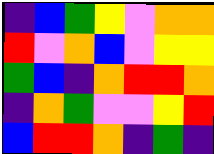[["indigo", "blue", "green", "yellow", "violet", "orange", "orange"], ["red", "violet", "orange", "blue", "violet", "yellow", "yellow"], ["green", "blue", "indigo", "orange", "red", "red", "orange"], ["indigo", "orange", "green", "violet", "violet", "yellow", "red"], ["blue", "red", "red", "orange", "indigo", "green", "indigo"]]